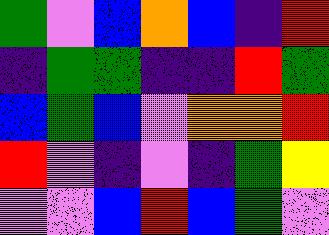[["green", "violet", "blue", "orange", "blue", "indigo", "red"], ["indigo", "green", "green", "indigo", "indigo", "red", "green"], ["blue", "green", "blue", "violet", "orange", "orange", "red"], ["red", "violet", "indigo", "violet", "indigo", "green", "yellow"], ["violet", "violet", "blue", "red", "blue", "green", "violet"]]